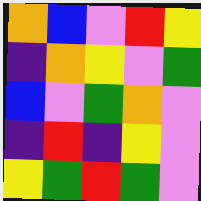[["orange", "blue", "violet", "red", "yellow"], ["indigo", "orange", "yellow", "violet", "green"], ["blue", "violet", "green", "orange", "violet"], ["indigo", "red", "indigo", "yellow", "violet"], ["yellow", "green", "red", "green", "violet"]]